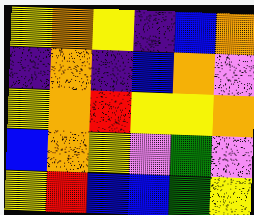[["yellow", "orange", "yellow", "indigo", "blue", "orange"], ["indigo", "orange", "indigo", "blue", "orange", "violet"], ["yellow", "orange", "red", "yellow", "yellow", "orange"], ["blue", "orange", "yellow", "violet", "green", "violet"], ["yellow", "red", "blue", "blue", "green", "yellow"]]